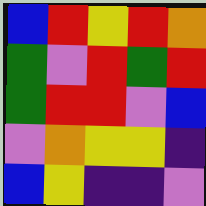[["blue", "red", "yellow", "red", "orange"], ["green", "violet", "red", "green", "red"], ["green", "red", "red", "violet", "blue"], ["violet", "orange", "yellow", "yellow", "indigo"], ["blue", "yellow", "indigo", "indigo", "violet"]]